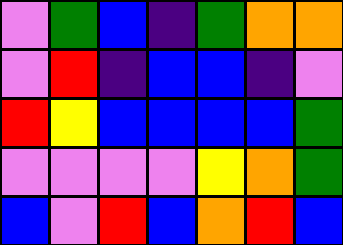[["violet", "green", "blue", "indigo", "green", "orange", "orange"], ["violet", "red", "indigo", "blue", "blue", "indigo", "violet"], ["red", "yellow", "blue", "blue", "blue", "blue", "green"], ["violet", "violet", "violet", "violet", "yellow", "orange", "green"], ["blue", "violet", "red", "blue", "orange", "red", "blue"]]